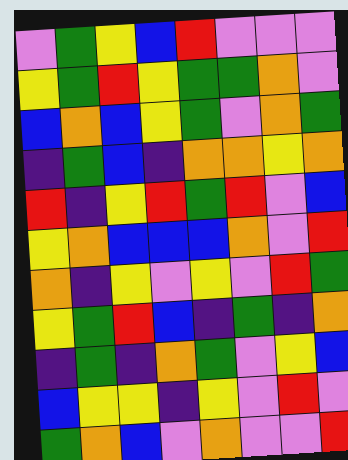[["violet", "green", "yellow", "blue", "red", "violet", "violet", "violet"], ["yellow", "green", "red", "yellow", "green", "green", "orange", "violet"], ["blue", "orange", "blue", "yellow", "green", "violet", "orange", "green"], ["indigo", "green", "blue", "indigo", "orange", "orange", "yellow", "orange"], ["red", "indigo", "yellow", "red", "green", "red", "violet", "blue"], ["yellow", "orange", "blue", "blue", "blue", "orange", "violet", "red"], ["orange", "indigo", "yellow", "violet", "yellow", "violet", "red", "green"], ["yellow", "green", "red", "blue", "indigo", "green", "indigo", "orange"], ["indigo", "green", "indigo", "orange", "green", "violet", "yellow", "blue"], ["blue", "yellow", "yellow", "indigo", "yellow", "violet", "red", "violet"], ["green", "orange", "blue", "violet", "orange", "violet", "violet", "red"]]